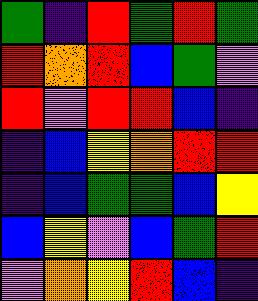[["green", "indigo", "red", "green", "red", "green"], ["red", "orange", "red", "blue", "green", "violet"], ["red", "violet", "red", "red", "blue", "indigo"], ["indigo", "blue", "yellow", "orange", "red", "red"], ["indigo", "blue", "green", "green", "blue", "yellow"], ["blue", "yellow", "violet", "blue", "green", "red"], ["violet", "orange", "yellow", "red", "blue", "indigo"]]